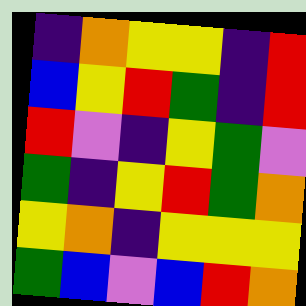[["indigo", "orange", "yellow", "yellow", "indigo", "red"], ["blue", "yellow", "red", "green", "indigo", "red"], ["red", "violet", "indigo", "yellow", "green", "violet"], ["green", "indigo", "yellow", "red", "green", "orange"], ["yellow", "orange", "indigo", "yellow", "yellow", "yellow"], ["green", "blue", "violet", "blue", "red", "orange"]]